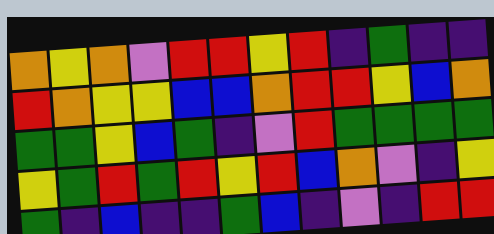[["orange", "yellow", "orange", "violet", "red", "red", "yellow", "red", "indigo", "green", "indigo", "indigo"], ["red", "orange", "yellow", "yellow", "blue", "blue", "orange", "red", "red", "yellow", "blue", "orange"], ["green", "green", "yellow", "blue", "green", "indigo", "violet", "red", "green", "green", "green", "green"], ["yellow", "green", "red", "green", "red", "yellow", "red", "blue", "orange", "violet", "indigo", "yellow"], ["green", "indigo", "blue", "indigo", "indigo", "green", "blue", "indigo", "violet", "indigo", "red", "red"]]